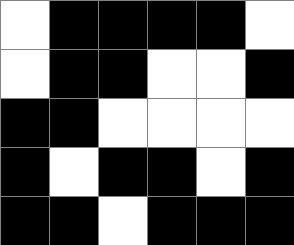[["white", "black", "black", "black", "black", "white"], ["white", "black", "black", "white", "white", "black"], ["black", "black", "white", "white", "white", "white"], ["black", "white", "black", "black", "white", "black"], ["black", "black", "white", "black", "black", "black"]]